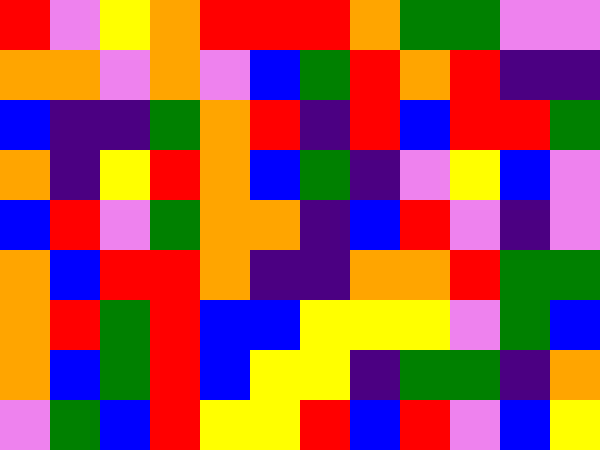[["red", "violet", "yellow", "orange", "red", "red", "red", "orange", "green", "green", "violet", "violet"], ["orange", "orange", "violet", "orange", "violet", "blue", "green", "red", "orange", "red", "indigo", "indigo"], ["blue", "indigo", "indigo", "green", "orange", "red", "indigo", "red", "blue", "red", "red", "green"], ["orange", "indigo", "yellow", "red", "orange", "blue", "green", "indigo", "violet", "yellow", "blue", "violet"], ["blue", "red", "violet", "green", "orange", "orange", "indigo", "blue", "red", "violet", "indigo", "violet"], ["orange", "blue", "red", "red", "orange", "indigo", "indigo", "orange", "orange", "red", "green", "green"], ["orange", "red", "green", "red", "blue", "blue", "yellow", "yellow", "yellow", "violet", "green", "blue"], ["orange", "blue", "green", "red", "blue", "yellow", "yellow", "indigo", "green", "green", "indigo", "orange"], ["violet", "green", "blue", "red", "yellow", "yellow", "red", "blue", "red", "violet", "blue", "yellow"]]